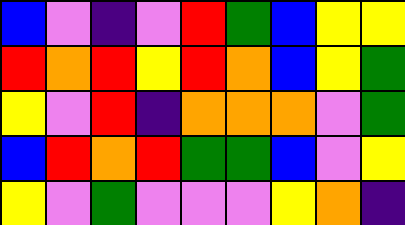[["blue", "violet", "indigo", "violet", "red", "green", "blue", "yellow", "yellow"], ["red", "orange", "red", "yellow", "red", "orange", "blue", "yellow", "green"], ["yellow", "violet", "red", "indigo", "orange", "orange", "orange", "violet", "green"], ["blue", "red", "orange", "red", "green", "green", "blue", "violet", "yellow"], ["yellow", "violet", "green", "violet", "violet", "violet", "yellow", "orange", "indigo"]]